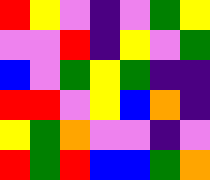[["red", "yellow", "violet", "indigo", "violet", "green", "yellow"], ["violet", "violet", "red", "indigo", "yellow", "violet", "green"], ["blue", "violet", "green", "yellow", "green", "indigo", "indigo"], ["red", "red", "violet", "yellow", "blue", "orange", "indigo"], ["yellow", "green", "orange", "violet", "violet", "indigo", "violet"], ["red", "green", "red", "blue", "blue", "green", "orange"]]